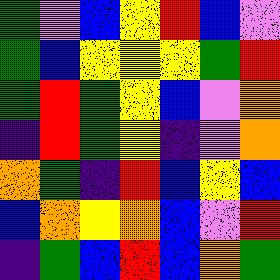[["green", "violet", "blue", "yellow", "red", "blue", "violet"], ["green", "blue", "yellow", "yellow", "yellow", "green", "red"], ["green", "red", "green", "yellow", "blue", "violet", "orange"], ["indigo", "red", "green", "yellow", "indigo", "violet", "orange"], ["orange", "green", "indigo", "red", "blue", "yellow", "blue"], ["blue", "orange", "yellow", "orange", "blue", "violet", "red"], ["indigo", "green", "blue", "red", "blue", "orange", "green"]]